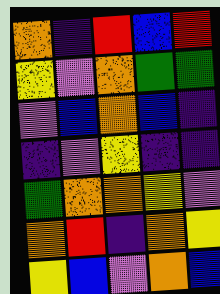[["orange", "indigo", "red", "blue", "red"], ["yellow", "violet", "orange", "green", "green"], ["violet", "blue", "orange", "blue", "indigo"], ["indigo", "violet", "yellow", "indigo", "indigo"], ["green", "orange", "orange", "yellow", "violet"], ["orange", "red", "indigo", "orange", "yellow"], ["yellow", "blue", "violet", "orange", "blue"]]